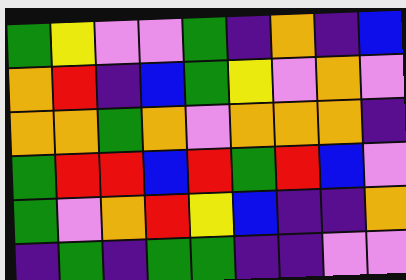[["green", "yellow", "violet", "violet", "green", "indigo", "orange", "indigo", "blue"], ["orange", "red", "indigo", "blue", "green", "yellow", "violet", "orange", "violet"], ["orange", "orange", "green", "orange", "violet", "orange", "orange", "orange", "indigo"], ["green", "red", "red", "blue", "red", "green", "red", "blue", "violet"], ["green", "violet", "orange", "red", "yellow", "blue", "indigo", "indigo", "orange"], ["indigo", "green", "indigo", "green", "green", "indigo", "indigo", "violet", "violet"]]